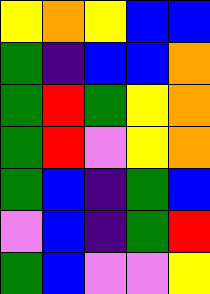[["yellow", "orange", "yellow", "blue", "blue"], ["green", "indigo", "blue", "blue", "orange"], ["green", "red", "green", "yellow", "orange"], ["green", "red", "violet", "yellow", "orange"], ["green", "blue", "indigo", "green", "blue"], ["violet", "blue", "indigo", "green", "red"], ["green", "blue", "violet", "violet", "yellow"]]